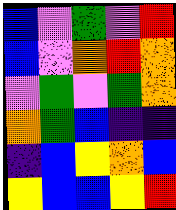[["blue", "violet", "green", "violet", "red"], ["blue", "violet", "orange", "red", "orange"], ["violet", "green", "violet", "green", "orange"], ["orange", "green", "blue", "indigo", "indigo"], ["indigo", "blue", "yellow", "orange", "blue"], ["yellow", "blue", "blue", "yellow", "red"]]